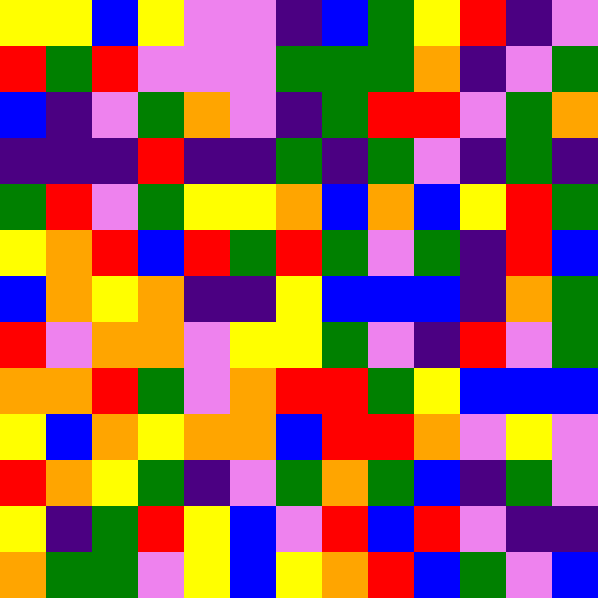[["yellow", "yellow", "blue", "yellow", "violet", "violet", "indigo", "blue", "green", "yellow", "red", "indigo", "violet"], ["red", "green", "red", "violet", "violet", "violet", "green", "green", "green", "orange", "indigo", "violet", "green"], ["blue", "indigo", "violet", "green", "orange", "violet", "indigo", "green", "red", "red", "violet", "green", "orange"], ["indigo", "indigo", "indigo", "red", "indigo", "indigo", "green", "indigo", "green", "violet", "indigo", "green", "indigo"], ["green", "red", "violet", "green", "yellow", "yellow", "orange", "blue", "orange", "blue", "yellow", "red", "green"], ["yellow", "orange", "red", "blue", "red", "green", "red", "green", "violet", "green", "indigo", "red", "blue"], ["blue", "orange", "yellow", "orange", "indigo", "indigo", "yellow", "blue", "blue", "blue", "indigo", "orange", "green"], ["red", "violet", "orange", "orange", "violet", "yellow", "yellow", "green", "violet", "indigo", "red", "violet", "green"], ["orange", "orange", "red", "green", "violet", "orange", "red", "red", "green", "yellow", "blue", "blue", "blue"], ["yellow", "blue", "orange", "yellow", "orange", "orange", "blue", "red", "red", "orange", "violet", "yellow", "violet"], ["red", "orange", "yellow", "green", "indigo", "violet", "green", "orange", "green", "blue", "indigo", "green", "violet"], ["yellow", "indigo", "green", "red", "yellow", "blue", "violet", "red", "blue", "red", "violet", "indigo", "indigo"], ["orange", "green", "green", "violet", "yellow", "blue", "yellow", "orange", "red", "blue", "green", "violet", "blue"]]